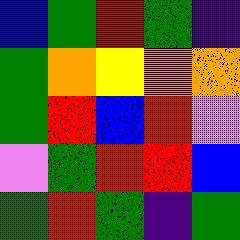[["blue", "green", "red", "green", "indigo"], ["green", "orange", "yellow", "orange", "orange"], ["green", "red", "blue", "red", "violet"], ["violet", "green", "red", "red", "blue"], ["green", "red", "green", "indigo", "green"]]